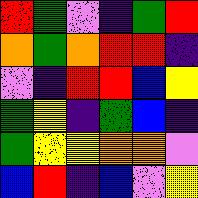[["red", "green", "violet", "indigo", "green", "red"], ["orange", "green", "orange", "red", "red", "indigo"], ["violet", "indigo", "red", "red", "blue", "yellow"], ["green", "yellow", "indigo", "green", "blue", "indigo"], ["green", "yellow", "yellow", "orange", "orange", "violet"], ["blue", "red", "indigo", "blue", "violet", "yellow"]]